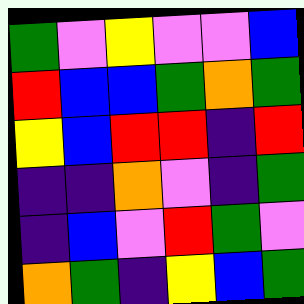[["green", "violet", "yellow", "violet", "violet", "blue"], ["red", "blue", "blue", "green", "orange", "green"], ["yellow", "blue", "red", "red", "indigo", "red"], ["indigo", "indigo", "orange", "violet", "indigo", "green"], ["indigo", "blue", "violet", "red", "green", "violet"], ["orange", "green", "indigo", "yellow", "blue", "green"]]